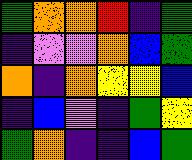[["green", "orange", "orange", "red", "indigo", "green"], ["indigo", "violet", "violet", "orange", "blue", "green"], ["orange", "indigo", "orange", "yellow", "yellow", "blue"], ["indigo", "blue", "violet", "indigo", "green", "yellow"], ["green", "orange", "indigo", "indigo", "blue", "green"]]